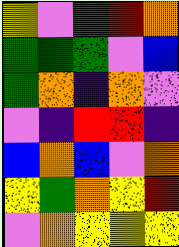[["yellow", "violet", "green", "red", "orange"], ["green", "green", "green", "violet", "blue"], ["green", "orange", "indigo", "orange", "violet"], ["violet", "indigo", "red", "red", "indigo"], ["blue", "orange", "blue", "violet", "orange"], ["yellow", "green", "orange", "yellow", "red"], ["violet", "orange", "yellow", "yellow", "yellow"]]